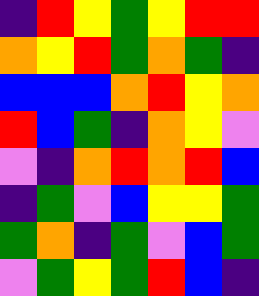[["indigo", "red", "yellow", "green", "yellow", "red", "red"], ["orange", "yellow", "red", "green", "orange", "green", "indigo"], ["blue", "blue", "blue", "orange", "red", "yellow", "orange"], ["red", "blue", "green", "indigo", "orange", "yellow", "violet"], ["violet", "indigo", "orange", "red", "orange", "red", "blue"], ["indigo", "green", "violet", "blue", "yellow", "yellow", "green"], ["green", "orange", "indigo", "green", "violet", "blue", "green"], ["violet", "green", "yellow", "green", "red", "blue", "indigo"]]